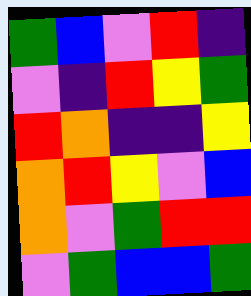[["green", "blue", "violet", "red", "indigo"], ["violet", "indigo", "red", "yellow", "green"], ["red", "orange", "indigo", "indigo", "yellow"], ["orange", "red", "yellow", "violet", "blue"], ["orange", "violet", "green", "red", "red"], ["violet", "green", "blue", "blue", "green"]]